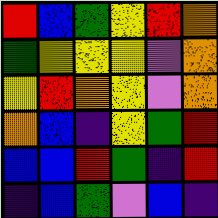[["red", "blue", "green", "yellow", "red", "orange"], ["green", "yellow", "yellow", "yellow", "violet", "orange"], ["yellow", "red", "orange", "yellow", "violet", "orange"], ["orange", "blue", "indigo", "yellow", "green", "red"], ["blue", "blue", "red", "green", "indigo", "red"], ["indigo", "blue", "green", "violet", "blue", "indigo"]]